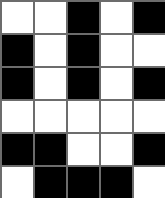[["white", "white", "black", "white", "black"], ["black", "white", "black", "white", "white"], ["black", "white", "black", "white", "black"], ["white", "white", "white", "white", "white"], ["black", "black", "white", "white", "black"], ["white", "black", "black", "black", "white"]]